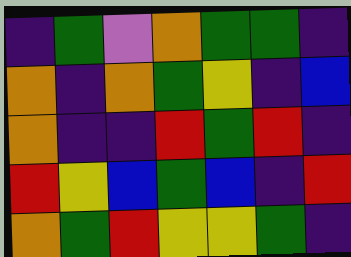[["indigo", "green", "violet", "orange", "green", "green", "indigo"], ["orange", "indigo", "orange", "green", "yellow", "indigo", "blue"], ["orange", "indigo", "indigo", "red", "green", "red", "indigo"], ["red", "yellow", "blue", "green", "blue", "indigo", "red"], ["orange", "green", "red", "yellow", "yellow", "green", "indigo"]]